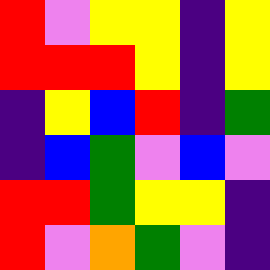[["red", "violet", "yellow", "yellow", "indigo", "yellow"], ["red", "red", "red", "yellow", "indigo", "yellow"], ["indigo", "yellow", "blue", "red", "indigo", "green"], ["indigo", "blue", "green", "violet", "blue", "violet"], ["red", "red", "green", "yellow", "yellow", "indigo"], ["red", "violet", "orange", "green", "violet", "indigo"]]